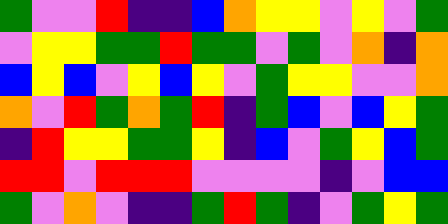[["green", "violet", "violet", "red", "indigo", "indigo", "blue", "orange", "yellow", "yellow", "violet", "yellow", "violet", "green"], ["violet", "yellow", "yellow", "green", "green", "red", "green", "green", "violet", "green", "violet", "orange", "indigo", "orange"], ["blue", "yellow", "blue", "violet", "yellow", "blue", "yellow", "violet", "green", "yellow", "yellow", "violet", "violet", "orange"], ["orange", "violet", "red", "green", "orange", "green", "red", "indigo", "green", "blue", "violet", "blue", "yellow", "green"], ["indigo", "red", "yellow", "yellow", "green", "green", "yellow", "indigo", "blue", "violet", "green", "yellow", "blue", "green"], ["red", "red", "violet", "red", "red", "red", "violet", "violet", "violet", "violet", "indigo", "violet", "blue", "blue"], ["green", "violet", "orange", "violet", "indigo", "indigo", "green", "red", "green", "indigo", "violet", "green", "yellow", "green"]]